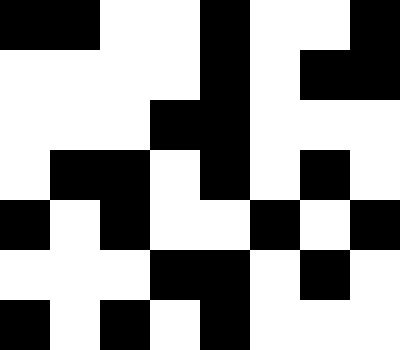[["black", "black", "white", "white", "black", "white", "white", "black"], ["white", "white", "white", "white", "black", "white", "black", "black"], ["white", "white", "white", "black", "black", "white", "white", "white"], ["white", "black", "black", "white", "black", "white", "black", "white"], ["black", "white", "black", "white", "white", "black", "white", "black"], ["white", "white", "white", "black", "black", "white", "black", "white"], ["black", "white", "black", "white", "black", "white", "white", "white"]]